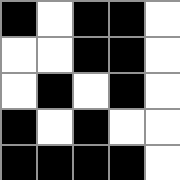[["black", "white", "black", "black", "white"], ["white", "white", "black", "black", "white"], ["white", "black", "white", "black", "white"], ["black", "white", "black", "white", "white"], ["black", "black", "black", "black", "white"]]